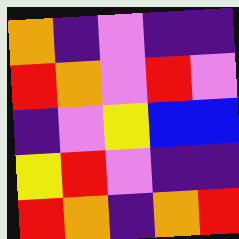[["orange", "indigo", "violet", "indigo", "indigo"], ["red", "orange", "violet", "red", "violet"], ["indigo", "violet", "yellow", "blue", "blue"], ["yellow", "red", "violet", "indigo", "indigo"], ["red", "orange", "indigo", "orange", "red"]]